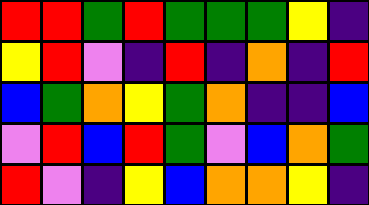[["red", "red", "green", "red", "green", "green", "green", "yellow", "indigo"], ["yellow", "red", "violet", "indigo", "red", "indigo", "orange", "indigo", "red"], ["blue", "green", "orange", "yellow", "green", "orange", "indigo", "indigo", "blue"], ["violet", "red", "blue", "red", "green", "violet", "blue", "orange", "green"], ["red", "violet", "indigo", "yellow", "blue", "orange", "orange", "yellow", "indigo"]]